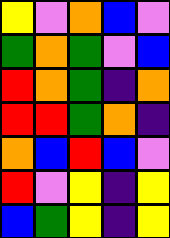[["yellow", "violet", "orange", "blue", "violet"], ["green", "orange", "green", "violet", "blue"], ["red", "orange", "green", "indigo", "orange"], ["red", "red", "green", "orange", "indigo"], ["orange", "blue", "red", "blue", "violet"], ["red", "violet", "yellow", "indigo", "yellow"], ["blue", "green", "yellow", "indigo", "yellow"]]